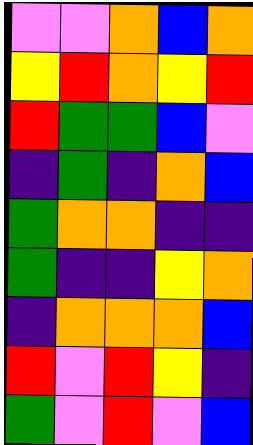[["violet", "violet", "orange", "blue", "orange"], ["yellow", "red", "orange", "yellow", "red"], ["red", "green", "green", "blue", "violet"], ["indigo", "green", "indigo", "orange", "blue"], ["green", "orange", "orange", "indigo", "indigo"], ["green", "indigo", "indigo", "yellow", "orange"], ["indigo", "orange", "orange", "orange", "blue"], ["red", "violet", "red", "yellow", "indigo"], ["green", "violet", "red", "violet", "blue"]]